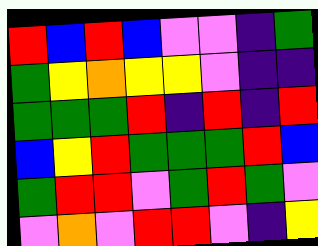[["red", "blue", "red", "blue", "violet", "violet", "indigo", "green"], ["green", "yellow", "orange", "yellow", "yellow", "violet", "indigo", "indigo"], ["green", "green", "green", "red", "indigo", "red", "indigo", "red"], ["blue", "yellow", "red", "green", "green", "green", "red", "blue"], ["green", "red", "red", "violet", "green", "red", "green", "violet"], ["violet", "orange", "violet", "red", "red", "violet", "indigo", "yellow"]]